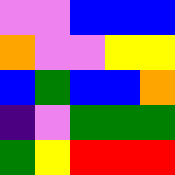[["violet", "violet", "blue", "blue", "blue"], ["orange", "violet", "violet", "yellow", "yellow"], ["blue", "green", "blue", "blue", "orange"], ["indigo", "violet", "green", "green", "green"], ["green", "yellow", "red", "red", "red"]]